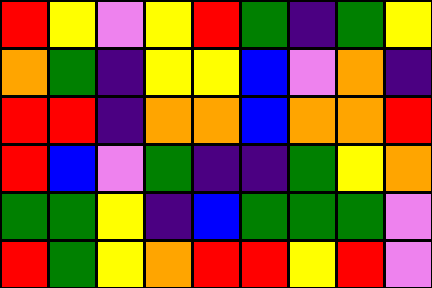[["red", "yellow", "violet", "yellow", "red", "green", "indigo", "green", "yellow"], ["orange", "green", "indigo", "yellow", "yellow", "blue", "violet", "orange", "indigo"], ["red", "red", "indigo", "orange", "orange", "blue", "orange", "orange", "red"], ["red", "blue", "violet", "green", "indigo", "indigo", "green", "yellow", "orange"], ["green", "green", "yellow", "indigo", "blue", "green", "green", "green", "violet"], ["red", "green", "yellow", "orange", "red", "red", "yellow", "red", "violet"]]